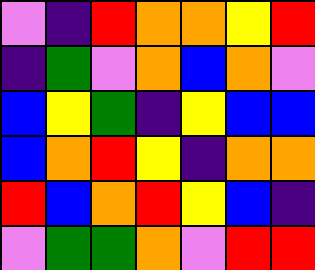[["violet", "indigo", "red", "orange", "orange", "yellow", "red"], ["indigo", "green", "violet", "orange", "blue", "orange", "violet"], ["blue", "yellow", "green", "indigo", "yellow", "blue", "blue"], ["blue", "orange", "red", "yellow", "indigo", "orange", "orange"], ["red", "blue", "orange", "red", "yellow", "blue", "indigo"], ["violet", "green", "green", "orange", "violet", "red", "red"]]